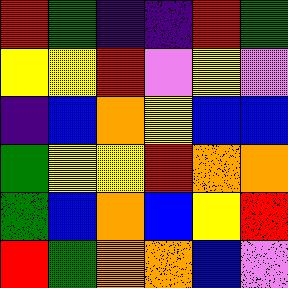[["red", "green", "indigo", "indigo", "red", "green"], ["yellow", "yellow", "red", "violet", "yellow", "violet"], ["indigo", "blue", "orange", "yellow", "blue", "blue"], ["green", "yellow", "yellow", "red", "orange", "orange"], ["green", "blue", "orange", "blue", "yellow", "red"], ["red", "green", "orange", "orange", "blue", "violet"]]